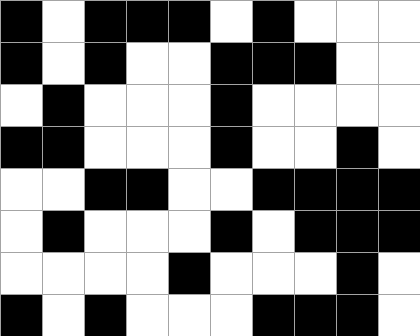[["black", "white", "black", "black", "black", "white", "black", "white", "white", "white"], ["black", "white", "black", "white", "white", "black", "black", "black", "white", "white"], ["white", "black", "white", "white", "white", "black", "white", "white", "white", "white"], ["black", "black", "white", "white", "white", "black", "white", "white", "black", "white"], ["white", "white", "black", "black", "white", "white", "black", "black", "black", "black"], ["white", "black", "white", "white", "white", "black", "white", "black", "black", "black"], ["white", "white", "white", "white", "black", "white", "white", "white", "black", "white"], ["black", "white", "black", "white", "white", "white", "black", "black", "black", "white"]]